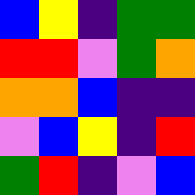[["blue", "yellow", "indigo", "green", "green"], ["red", "red", "violet", "green", "orange"], ["orange", "orange", "blue", "indigo", "indigo"], ["violet", "blue", "yellow", "indigo", "red"], ["green", "red", "indigo", "violet", "blue"]]